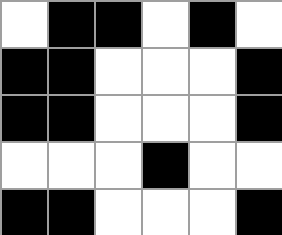[["white", "black", "black", "white", "black", "white"], ["black", "black", "white", "white", "white", "black"], ["black", "black", "white", "white", "white", "black"], ["white", "white", "white", "black", "white", "white"], ["black", "black", "white", "white", "white", "black"]]